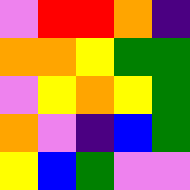[["violet", "red", "red", "orange", "indigo"], ["orange", "orange", "yellow", "green", "green"], ["violet", "yellow", "orange", "yellow", "green"], ["orange", "violet", "indigo", "blue", "green"], ["yellow", "blue", "green", "violet", "violet"]]